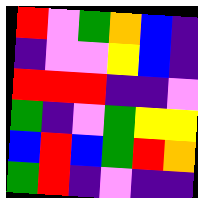[["red", "violet", "green", "orange", "blue", "indigo"], ["indigo", "violet", "violet", "yellow", "blue", "indigo"], ["red", "red", "red", "indigo", "indigo", "violet"], ["green", "indigo", "violet", "green", "yellow", "yellow"], ["blue", "red", "blue", "green", "red", "orange"], ["green", "red", "indigo", "violet", "indigo", "indigo"]]